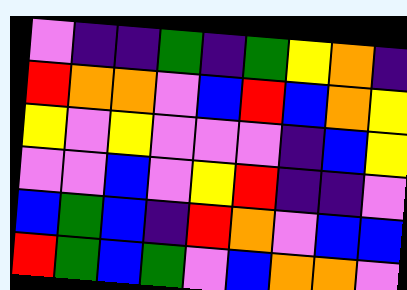[["violet", "indigo", "indigo", "green", "indigo", "green", "yellow", "orange", "indigo"], ["red", "orange", "orange", "violet", "blue", "red", "blue", "orange", "yellow"], ["yellow", "violet", "yellow", "violet", "violet", "violet", "indigo", "blue", "yellow"], ["violet", "violet", "blue", "violet", "yellow", "red", "indigo", "indigo", "violet"], ["blue", "green", "blue", "indigo", "red", "orange", "violet", "blue", "blue"], ["red", "green", "blue", "green", "violet", "blue", "orange", "orange", "violet"]]